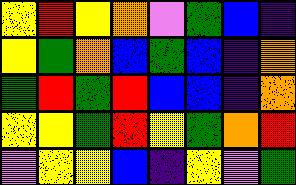[["yellow", "red", "yellow", "orange", "violet", "green", "blue", "indigo"], ["yellow", "green", "orange", "blue", "green", "blue", "indigo", "orange"], ["green", "red", "green", "red", "blue", "blue", "indigo", "orange"], ["yellow", "yellow", "green", "red", "yellow", "green", "orange", "red"], ["violet", "yellow", "yellow", "blue", "indigo", "yellow", "violet", "green"]]